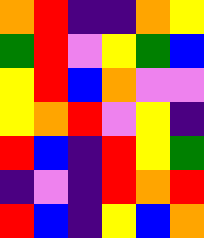[["orange", "red", "indigo", "indigo", "orange", "yellow"], ["green", "red", "violet", "yellow", "green", "blue"], ["yellow", "red", "blue", "orange", "violet", "violet"], ["yellow", "orange", "red", "violet", "yellow", "indigo"], ["red", "blue", "indigo", "red", "yellow", "green"], ["indigo", "violet", "indigo", "red", "orange", "red"], ["red", "blue", "indigo", "yellow", "blue", "orange"]]